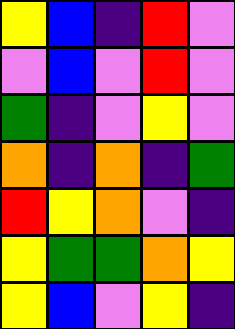[["yellow", "blue", "indigo", "red", "violet"], ["violet", "blue", "violet", "red", "violet"], ["green", "indigo", "violet", "yellow", "violet"], ["orange", "indigo", "orange", "indigo", "green"], ["red", "yellow", "orange", "violet", "indigo"], ["yellow", "green", "green", "orange", "yellow"], ["yellow", "blue", "violet", "yellow", "indigo"]]